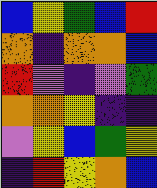[["blue", "yellow", "green", "blue", "red"], ["orange", "indigo", "orange", "orange", "blue"], ["red", "violet", "indigo", "violet", "green"], ["orange", "orange", "yellow", "indigo", "indigo"], ["violet", "yellow", "blue", "green", "yellow"], ["indigo", "red", "yellow", "orange", "blue"]]